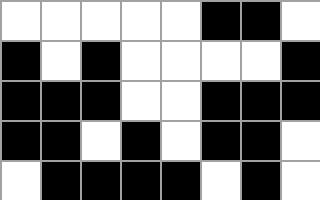[["white", "white", "white", "white", "white", "black", "black", "white"], ["black", "white", "black", "white", "white", "white", "white", "black"], ["black", "black", "black", "white", "white", "black", "black", "black"], ["black", "black", "white", "black", "white", "black", "black", "white"], ["white", "black", "black", "black", "black", "white", "black", "white"]]